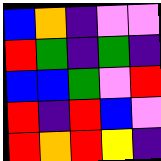[["blue", "orange", "indigo", "violet", "violet"], ["red", "green", "indigo", "green", "indigo"], ["blue", "blue", "green", "violet", "red"], ["red", "indigo", "red", "blue", "violet"], ["red", "orange", "red", "yellow", "indigo"]]